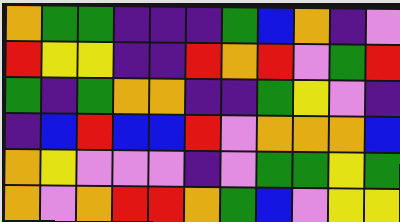[["orange", "green", "green", "indigo", "indigo", "indigo", "green", "blue", "orange", "indigo", "violet"], ["red", "yellow", "yellow", "indigo", "indigo", "red", "orange", "red", "violet", "green", "red"], ["green", "indigo", "green", "orange", "orange", "indigo", "indigo", "green", "yellow", "violet", "indigo"], ["indigo", "blue", "red", "blue", "blue", "red", "violet", "orange", "orange", "orange", "blue"], ["orange", "yellow", "violet", "violet", "violet", "indigo", "violet", "green", "green", "yellow", "green"], ["orange", "violet", "orange", "red", "red", "orange", "green", "blue", "violet", "yellow", "yellow"]]